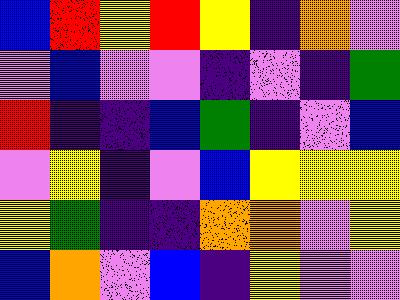[["blue", "red", "yellow", "red", "yellow", "indigo", "orange", "violet"], ["violet", "blue", "violet", "violet", "indigo", "violet", "indigo", "green"], ["red", "indigo", "indigo", "blue", "green", "indigo", "violet", "blue"], ["violet", "yellow", "indigo", "violet", "blue", "yellow", "yellow", "yellow"], ["yellow", "green", "indigo", "indigo", "orange", "orange", "violet", "yellow"], ["blue", "orange", "violet", "blue", "indigo", "yellow", "violet", "violet"]]